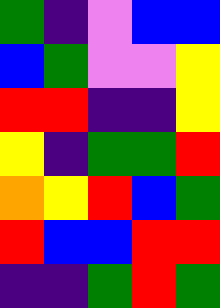[["green", "indigo", "violet", "blue", "blue"], ["blue", "green", "violet", "violet", "yellow"], ["red", "red", "indigo", "indigo", "yellow"], ["yellow", "indigo", "green", "green", "red"], ["orange", "yellow", "red", "blue", "green"], ["red", "blue", "blue", "red", "red"], ["indigo", "indigo", "green", "red", "green"]]